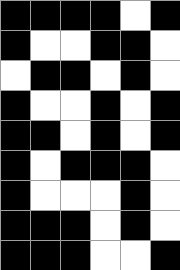[["black", "black", "black", "black", "white", "black"], ["black", "white", "white", "black", "black", "white"], ["white", "black", "black", "white", "black", "white"], ["black", "white", "white", "black", "white", "black"], ["black", "black", "white", "black", "white", "black"], ["black", "white", "black", "black", "black", "white"], ["black", "white", "white", "white", "black", "white"], ["black", "black", "black", "white", "black", "white"], ["black", "black", "black", "white", "white", "black"]]